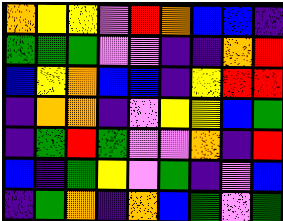[["orange", "yellow", "yellow", "violet", "red", "orange", "blue", "blue", "indigo"], ["green", "green", "green", "violet", "violet", "indigo", "indigo", "orange", "red"], ["blue", "yellow", "orange", "blue", "blue", "indigo", "yellow", "red", "red"], ["indigo", "orange", "orange", "indigo", "violet", "yellow", "yellow", "blue", "green"], ["indigo", "green", "red", "green", "violet", "violet", "orange", "indigo", "red"], ["blue", "indigo", "green", "yellow", "violet", "green", "indigo", "violet", "blue"], ["indigo", "green", "orange", "indigo", "orange", "blue", "green", "violet", "green"]]